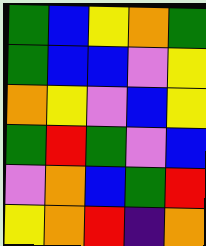[["green", "blue", "yellow", "orange", "green"], ["green", "blue", "blue", "violet", "yellow"], ["orange", "yellow", "violet", "blue", "yellow"], ["green", "red", "green", "violet", "blue"], ["violet", "orange", "blue", "green", "red"], ["yellow", "orange", "red", "indigo", "orange"]]